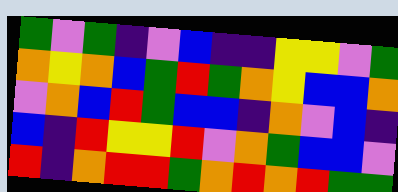[["green", "violet", "green", "indigo", "violet", "blue", "indigo", "indigo", "yellow", "yellow", "violet", "green"], ["orange", "yellow", "orange", "blue", "green", "red", "green", "orange", "yellow", "blue", "blue", "orange"], ["violet", "orange", "blue", "red", "green", "blue", "blue", "indigo", "orange", "violet", "blue", "indigo"], ["blue", "indigo", "red", "yellow", "yellow", "red", "violet", "orange", "green", "blue", "blue", "violet"], ["red", "indigo", "orange", "red", "red", "green", "orange", "red", "orange", "red", "green", "green"]]